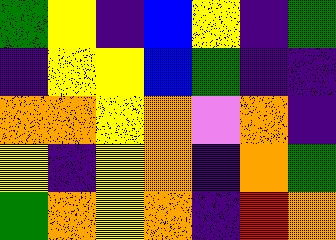[["green", "yellow", "indigo", "blue", "yellow", "indigo", "green"], ["indigo", "yellow", "yellow", "blue", "green", "indigo", "indigo"], ["orange", "orange", "yellow", "orange", "violet", "orange", "indigo"], ["yellow", "indigo", "yellow", "orange", "indigo", "orange", "green"], ["green", "orange", "yellow", "orange", "indigo", "red", "orange"]]